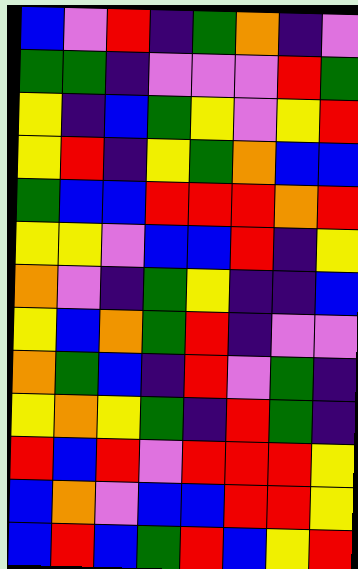[["blue", "violet", "red", "indigo", "green", "orange", "indigo", "violet"], ["green", "green", "indigo", "violet", "violet", "violet", "red", "green"], ["yellow", "indigo", "blue", "green", "yellow", "violet", "yellow", "red"], ["yellow", "red", "indigo", "yellow", "green", "orange", "blue", "blue"], ["green", "blue", "blue", "red", "red", "red", "orange", "red"], ["yellow", "yellow", "violet", "blue", "blue", "red", "indigo", "yellow"], ["orange", "violet", "indigo", "green", "yellow", "indigo", "indigo", "blue"], ["yellow", "blue", "orange", "green", "red", "indigo", "violet", "violet"], ["orange", "green", "blue", "indigo", "red", "violet", "green", "indigo"], ["yellow", "orange", "yellow", "green", "indigo", "red", "green", "indigo"], ["red", "blue", "red", "violet", "red", "red", "red", "yellow"], ["blue", "orange", "violet", "blue", "blue", "red", "red", "yellow"], ["blue", "red", "blue", "green", "red", "blue", "yellow", "red"]]